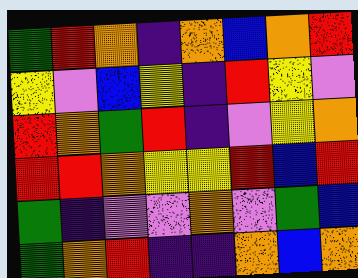[["green", "red", "orange", "indigo", "orange", "blue", "orange", "red"], ["yellow", "violet", "blue", "yellow", "indigo", "red", "yellow", "violet"], ["red", "orange", "green", "red", "indigo", "violet", "yellow", "orange"], ["red", "red", "orange", "yellow", "yellow", "red", "blue", "red"], ["green", "indigo", "violet", "violet", "orange", "violet", "green", "blue"], ["green", "orange", "red", "indigo", "indigo", "orange", "blue", "orange"]]